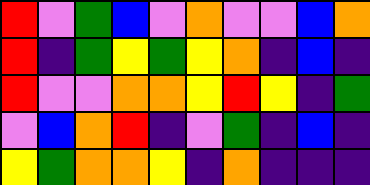[["red", "violet", "green", "blue", "violet", "orange", "violet", "violet", "blue", "orange"], ["red", "indigo", "green", "yellow", "green", "yellow", "orange", "indigo", "blue", "indigo"], ["red", "violet", "violet", "orange", "orange", "yellow", "red", "yellow", "indigo", "green"], ["violet", "blue", "orange", "red", "indigo", "violet", "green", "indigo", "blue", "indigo"], ["yellow", "green", "orange", "orange", "yellow", "indigo", "orange", "indigo", "indigo", "indigo"]]